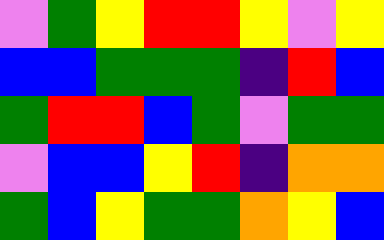[["violet", "green", "yellow", "red", "red", "yellow", "violet", "yellow"], ["blue", "blue", "green", "green", "green", "indigo", "red", "blue"], ["green", "red", "red", "blue", "green", "violet", "green", "green"], ["violet", "blue", "blue", "yellow", "red", "indigo", "orange", "orange"], ["green", "blue", "yellow", "green", "green", "orange", "yellow", "blue"]]